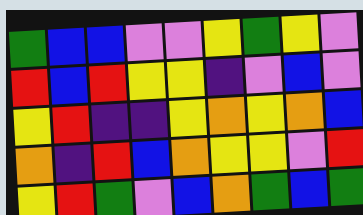[["green", "blue", "blue", "violet", "violet", "yellow", "green", "yellow", "violet"], ["red", "blue", "red", "yellow", "yellow", "indigo", "violet", "blue", "violet"], ["yellow", "red", "indigo", "indigo", "yellow", "orange", "yellow", "orange", "blue"], ["orange", "indigo", "red", "blue", "orange", "yellow", "yellow", "violet", "red"], ["yellow", "red", "green", "violet", "blue", "orange", "green", "blue", "green"]]